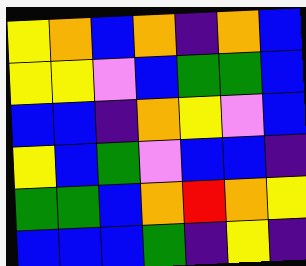[["yellow", "orange", "blue", "orange", "indigo", "orange", "blue"], ["yellow", "yellow", "violet", "blue", "green", "green", "blue"], ["blue", "blue", "indigo", "orange", "yellow", "violet", "blue"], ["yellow", "blue", "green", "violet", "blue", "blue", "indigo"], ["green", "green", "blue", "orange", "red", "orange", "yellow"], ["blue", "blue", "blue", "green", "indigo", "yellow", "indigo"]]